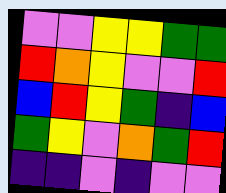[["violet", "violet", "yellow", "yellow", "green", "green"], ["red", "orange", "yellow", "violet", "violet", "red"], ["blue", "red", "yellow", "green", "indigo", "blue"], ["green", "yellow", "violet", "orange", "green", "red"], ["indigo", "indigo", "violet", "indigo", "violet", "violet"]]